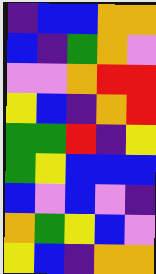[["indigo", "blue", "blue", "orange", "orange"], ["blue", "indigo", "green", "orange", "violet"], ["violet", "violet", "orange", "red", "red"], ["yellow", "blue", "indigo", "orange", "red"], ["green", "green", "red", "indigo", "yellow"], ["green", "yellow", "blue", "blue", "blue"], ["blue", "violet", "blue", "violet", "indigo"], ["orange", "green", "yellow", "blue", "violet"], ["yellow", "blue", "indigo", "orange", "orange"]]